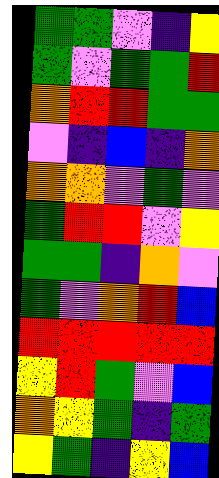[["green", "green", "violet", "indigo", "yellow"], ["green", "violet", "green", "green", "red"], ["orange", "red", "red", "green", "green"], ["violet", "indigo", "blue", "indigo", "orange"], ["orange", "orange", "violet", "green", "violet"], ["green", "red", "red", "violet", "yellow"], ["green", "green", "indigo", "orange", "violet"], ["green", "violet", "orange", "red", "blue"], ["red", "red", "red", "red", "red"], ["yellow", "red", "green", "violet", "blue"], ["orange", "yellow", "green", "indigo", "green"], ["yellow", "green", "indigo", "yellow", "blue"]]